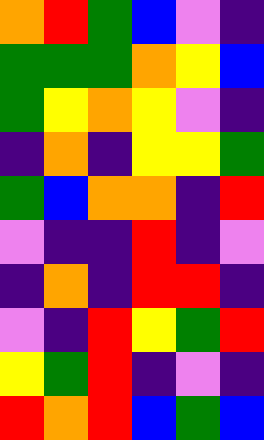[["orange", "red", "green", "blue", "violet", "indigo"], ["green", "green", "green", "orange", "yellow", "blue"], ["green", "yellow", "orange", "yellow", "violet", "indigo"], ["indigo", "orange", "indigo", "yellow", "yellow", "green"], ["green", "blue", "orange", "orange", "indigo", "red"], ["violet", "indigo", "indigo", "red", "indigo", "violet"], ["indigo", "orange", "indigo", "red", "red", "indigo"], ["violet", "indigo", "red", "yellow", "green", "red"], ["yellow", "green", "red", "indigo", "violet", "indigo"], ["red", "orange", "red", "blue", "green", "blue"]]